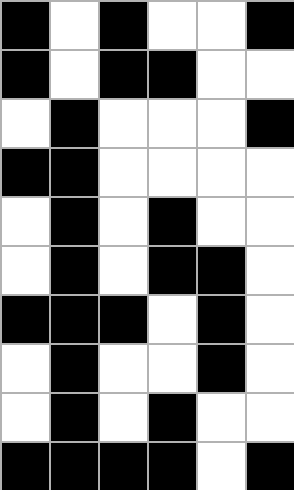[["black", "white", "black", "white", "white", "black"], ["black", "white", "black", "black", "white", "white"], ["white", "black", "white", "white", "white", "black"], ["black", "black", "white", "white", "white", "white"], ["white", "black", "white", "black", "white", "white"], ["white", "black", "white", "black", "black", "white"], ["black", "black", "black", "white", "black", "white"], ["white", "black", "white", "white", "black", "white"], ["white", "black", "white", "black", "white", "white"], ["black", "black", "black", "black", "white", "black"]]